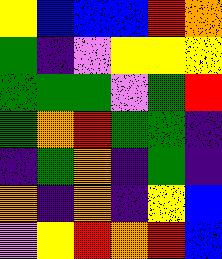[["yellow", "blue", "blue", "blue", "red", "orange"], ["green", "indigo", "violet", "yellow", "yellow", "yellow"], ["green", "green", "green", "violet", "green", "red"], ["green", "orange", "red", "green", "green", "indigo"], ["indigo", "green", "orange", "indigo", "green", "indigo"], ["orange", "indigo", "orange", "indigo", "yellow", "blue"], ["violet", "yellow", "red", "orange", "red", "blue"]]